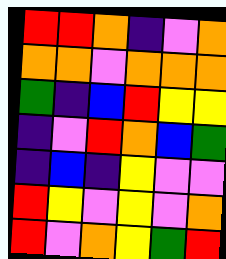[["red", "red", "orange", "indigo", "violet", "orange"], ["orange", "orange", "violet", "orange", "orange", "orange"], ["green", "indigo", "blue", "red", "yellow", "yellow"], ["indigo", "violet", "red", "orange", "blue", "green"], ["indigo", "blue", "indigo", "yellow", "violet", "violet"], ["red", "yellow", "violet", "yellow", "violet", "orange"], ["red", "violet", "orange", "yellow", "green", "red"]]